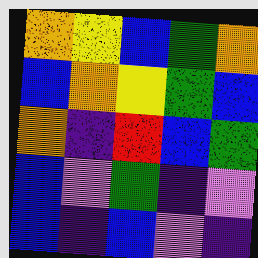[["orange", "yellow", "blue", "green", "orange"], ["blue", "orange", "yellow", "green", "blue"], ["orange", "indigo", "red", "blue", "green"], ["blue", "violet", "green", "indigo", "violet"], ["blue", "indigo", "blue", "violet", "indigo"]]